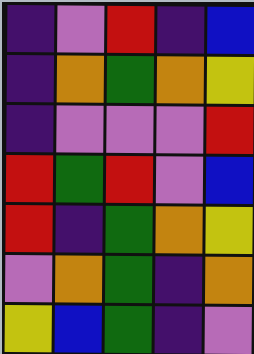[["indigo", "violet", "red", "indigo", "blue"], ["indigo", "orange", "green", "orange", "yellow"], ["indigo", "violet", "violet", "violet", "red"], ["red", "green", "red", "violet", "blue"], ["red", "indigo", "green", "orange", "yellow"], ["violet", "orange", "green", "indigo", "orange"], ["yellow", "blue", "green", "indigo", "violet"]]